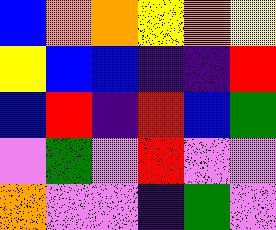[["blue", "orange", "orange", "yellow", "orange", "yellow"], ["yellow", "blue", "blue", "indigo", "indigo", "red"], ["blue", "red", "indigo", "red", "blue", "green"], ["violet", "green", "violet", "red", "violet", "violet"], ["orange", "violet", "violet", "indigo", "green", "violet"]]